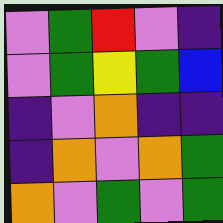[["violet", "green", "red", "violet", "indigo"], ["violet", "green", "yellow", "green", "blue"], ["indigo", "violet", "orange", "indigo", "indigo"], ["indigo", "orange", "violet", "orange", "green"], ["orange", "violet", "green", "violet", "green"]]